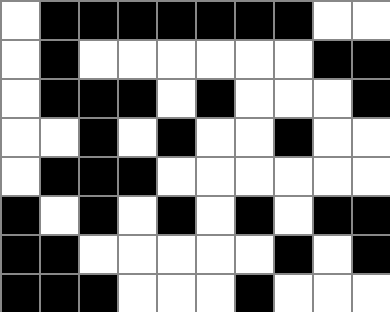[["white", "black", "black", "black", "black", "black", "black", "black", "white", "white"], ["white", "black", "white", "white", "white", "white", "white", "white", "black", "black"], ["white", "black", "black", "black", "white", "black", "white", "white", "white", "black"], ["white", "white", "black", "white", "black", "white", "white", "black", "white", "white"], ["white", "black", "black", "black", "white", "white", "white", "white", "white", "white"], ["black", "white", "black", "white", "black", "white", "black", "white", "black", "black"], ["black", "black", "white", "white", "white", "white", "white", "black", "white", "black"], ["black", "black", "black", "white", "white", "white", "black", "white", "white", "white"]]